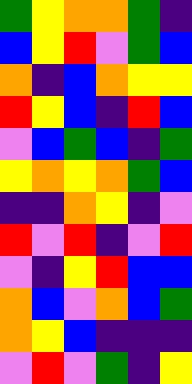[["green", "yellow", "orange", "orange", "green", "indigo"], ["blue", "yellow", "red", "violet", "green", "blue"], ["orange", "indigo", "blue", "orange", "yellow", "yellow"], ["red", "yellow", "blue", "indigo", "red", "blue"], ["violet", "blue", "green", "blue", "indigo", "green"], ["yellow", "orange", "yellow", "orange", "green", "blue"], ["indigo", "indigo", "orange", "yellow", "indigo", "violet"], ["red", "violet", "red", "indigo", "violet", "red"], ["violet", "indigo", "yellow", "red", "blue", "blue"], ["orange", "blue", "violet", "orange", "blue", "green"], ["orange", "yellow", "blue", "indigo", "indigo", "indigo"], ["violet", "red", "violet", "green", "indigo", "yellow"]]